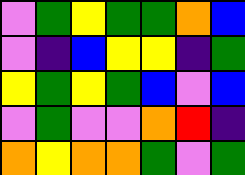[["violet", "green", "yellow", "green", "green", "orange", "blue"], ["violet", "indigo", "blue", "yellow", "yellow", "indigo", "green"], ["yellow", "green", "yellow", "green", "blue", "violet", "blue"], ["violet", "green", "violet", "violet", "orange", "red", "indigo"], ["orange", "yellow", "orange", "orange", "green", "violet", "green"]]